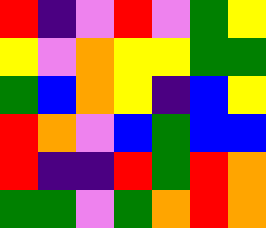[["red", "indigo", "violet", "red", "violet", "green", "yellow"], ["yellow", "violet", "orange", "yellow", "yellow", "green", "green"], ["green", "blue", "orange", "yellow", "indigo", "blue", "yellow"], ["red", "orange", "violet", "blue", "green", "blue", "blue"], ["red", "indigo", "indigo", "red", "green", "red", "orange"], ["green", "green", "violet", "green", "orange", "red", "orange"]]